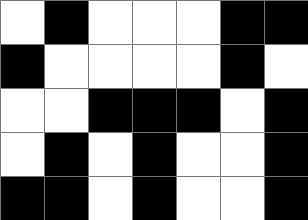[["white", "black", "white", "white", "white", "black", "black"], ["black", "white", "white", "white", "white", "black", "white"], ["white", "white", "black", "black", "black", "white", "black"], ["white", "black", "white", "black", "white", "white", "black"], ["black", "black", "white", "black", "white", "white", "black"]]